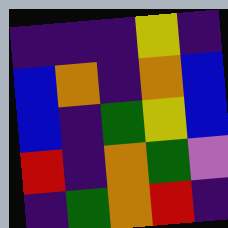[["indigo", "indigo", "indigo", "yellow", "indigo"], ["blue", "orange", "indigo", "orange", "blue"], ["blue", "indigo", "green", "yellow", "blue"], ["red", "indigo", "orange", "green", "violet"], ["indigo", "green", "orange", "red", "indigo"]]